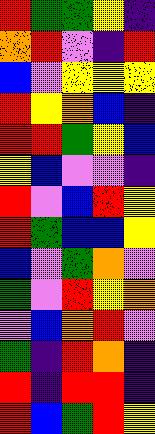[["red", "green", "green", "yellow", "indigo"], ["orange", "red", "violet", "indigo", "red"], ["blue", "violet", "yellow", "yellow", "yellow"], ["red", "yellow", "orange", "blue", "indigo"], ["red", "red", "green", "yellow", "blue"], ["yellow", "blue", "violet", "violet", "indigo"], ["red", "violet", "blue", "red", "yellow"], ["red", "green", "blue", "blue", "yellow"], ["blue", "violet", "green", "orange", "violet"], ["green", "violet", "red", "yellow", "orange"], ["violet", "blue", "orange", "red", "violet"], ["green", "indigo", "red", "orange", "indigo"], ["red", "indigo", "red", "red", "indigo"], ["red", "blue", "green", "red", "yellow"]]